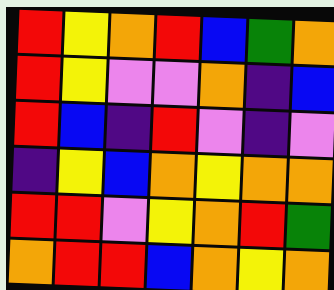[["red", "yellow", "orange", "red", "blue", "green", "orange"], ["red", "yellow", "violet", "violet", "orange", "indigo", "blue"], ["red", "blue", "indigo", "red", "violet", "indigo", "violet"], ["indigo", "yellow", "blue", "orange", "yellow", "orange", "orange"], ["red", "red", "violet", "yellow", "orange", "red", "green"], ["orange", "red", "red", "blue", "orange", "yellow", "orange"]]